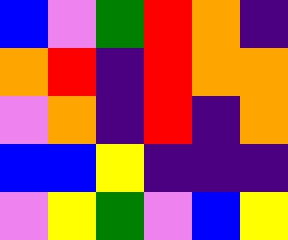[["blue", "violet", "green", "red", "orange", "indigo"], ["orange", "red", "indigo", "red", "orange", "orange"], ["violet", "orange", "indigo", "red", "indigo", "orange"], ["blue", "blue", "yellow", "indigo", "indigo", "indigo"], ["violet", "yellow", "green", "violet", "blue", "yellow"]]